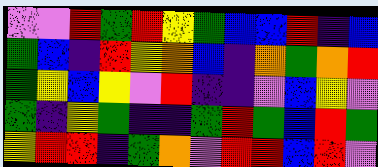[["violet", "violet", "red", "green", "red", "yellow", "green", "blue", "blue", "red", "indigo", "blue"], ["green", "blue", "indigo", "red", "yellow", "orange", "blue", "indigo", "orange", "green", "orange", "red"], ["green", "yellow", "blue", "yellow", "violet", "red", "indigo", "indigo", "violet", "blue", "yellow", "violet"], ["green", "indigo", "yellow", "green", "indigo", "indigo", "green", "red", "green", "blue", "red", "green"], ["yellow", "red", "red", "indigo", "green", "orange", "violet", "red", "red", "blue", "red", "violet"]]